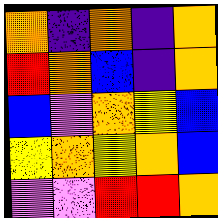[["orange", "indigo", "orange", "indigo", "orange"], ["red", "orange", "blue", "indigo", "orange"], ["blue", "violet", "orange", "yellow", "blue"], ["yellow", "orange", "yellow", "orange", "blue"], ["violet", "violet", "red", "red", "orange"]]